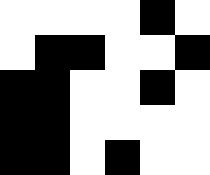[["white", "white", "white", "white", "black", "white"], ["white", "black", "black", "white", "white", "black"], ["black", "black", "white", "white", "black", "white"], ["black", "black", "white", "white", "white", "white"], ["black", "black", "white", "black", "white", "white"]]